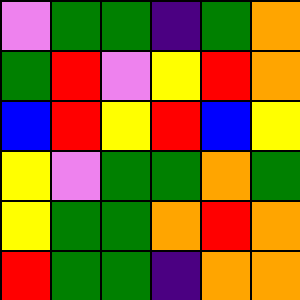[["violet", "green", "green", "indigo", "green", "orange"], ["green", "red", "violet", "yellow", "red", "orange"], ["blue", "red", "yellow", "red", "blue", "yellow"], ["yellow", "violet", "green", "green", "orange", "green"], ["yellow", "green", "green", "orange", "red", "orange"], ["red", "green", "green", "indigo", "orange", "orange"]]